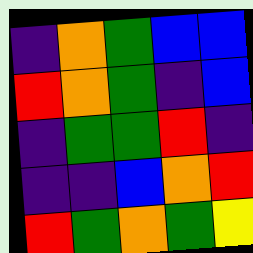[["indigo", "orange", "green", "blue", "blue"], ["red", "orange", "green", "indigo", "blue"], ["indigo", "green", "green", "red", "indigo"], ["indigo", "indigo", "blue", "orange", "red"], ["red", "green", "orange", "green", "yellow"]]